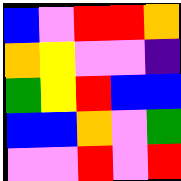[["blue", "violet", "red", "red", "orange"], ["orange", "yellow", "violet", "violet", "indigo"], ["green", "yellow", "red", "blue", "blue"], ["blue", "blue", "orange", "violet", "green"], ["violet", "violet", "red", "violet", "red"]]